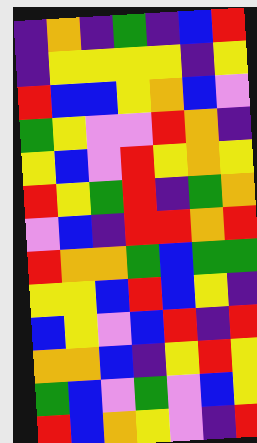[["indigo", "orange", "indigo", "green", "indigo", "blue", "red"], ["indigo", "yellow", "yellow", "yellow", "yellow", "indigo", "yellow"], ["red", "blue", "blue", "yellow", "orange", "blue", "violet"], ["green", "yellow", "violet", "violet", "red", "orange", "indigo"], ["yellow", "blue", "violet", "red", "yellow", "orange", "yellow"], ["red", "yellow", "green", "red", "indigo", "green", "orange"], ["violet", "blue", "indigo", "red", "red", "orange", "red"], ["red", "orange", "orange", "green", "blue", "green", "green"], ["yellow", "yellow", "blue", "red", "blue", "yellow", "indigo"], ["blue", "yellow", "violet", "blue", "red", "indigo", "red"], ["orange", "orange", "blue", "indigo", "yellow", "red", "yellow"], ["green", "blue", "violet", "green", "violet", "blue", "yellow"], ["red", "blue", "orange", "yellow", "violet", "indigo", "red"]]